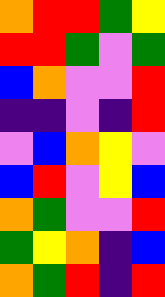[["orange", "red", "red", "green", "yellow"], ["red", "red", "green", "violet", "green"], ["blue", "orange", "violet", "violet", "red"], ["indigo", "indigo", "violet", "indigo", "red"], ["violet", "blue", "orange", "yellow", "violet"], ["blue", "red", "violet", "yellow", "blue"], ["orange", "green", "violet", "violet", "red"], ["green", "yellow", "orange", "indigo", "blue"], ["orange", "green", "red", "indigo", "red"]]